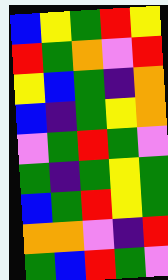[["blue", "yellow", "green", "red", "yellow"], ["red", "green", "orange", "violet", "red"], ["yellow", "blue", "green", "indigo", "orange"], ["blue", "indigo", "green", "yellow", "orange"], ["violet", "green", "red", "green", "violet"], ["green", "indigo", "green", "yellow", "green"], ["blue", "green", "red", "yellow", "green"], ["orange", "orange", "violet", "indigo", "red"], ["green", "blue", "red", "green", "violet"]]